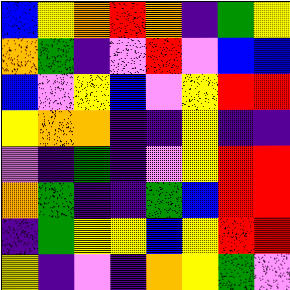[["blue", "yellow", "orange", "red", "orange", "indigo", "green", "yellow"], ["orange", "green", "indigo", "violet", "red", "violet", "blue", "blue"], ["blue", "violet", "yellow", "blue", "violet", "yellow", "red", "red"], ["yellow", "orange", "orange", "indigo", "indigo", "yellow", "indigo", "indigo"], ["violet", "indigo", "green", "indigo", "violet", "yellow", "red", "red"], ["orange", "green", "indigo", "indigo", "green", "blue", "red", "red"], ["indigo", "green", "yellow", "yellow", "blue", "yellow", "red", "red"], ["yellow", "indigo", "violet", "indigo", "orange", "yellow", "green", "violet"]]